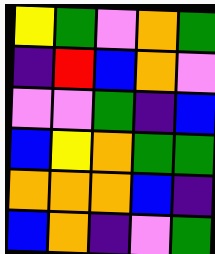[["yellow", "green", "violet", "orange", "green"], ["indigo", "red", "blue", "orange", "violet"], ["violet", "violet", "green", "indigo", "blue"], ["blue", "yellow", "orange", "green", "green"], ["orange", "orange", "orange", "blue", "indigo"], ["blue", "orange", "indigo", "violet", "green"]]